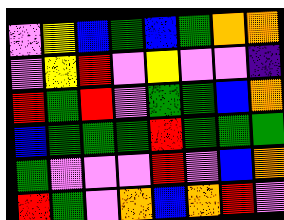[["violet", "yellow", "blue", "green", "blue", "green", "orange", "orange"], ["violet", "yellow", "red", "violet", "yellow", "violet", "violet", "indigo"], ["red", "green", "red", "violet", "green", "green", "blue", "orange"], ["blue", "green", "green", "green", "red", "green", "green", "green"], ["green", "violet", "violet", "violet", "red", "violet", "blue", "orange"], ["red", "green", "violet", "orange", "blue", "orange", "red", "violet"]]